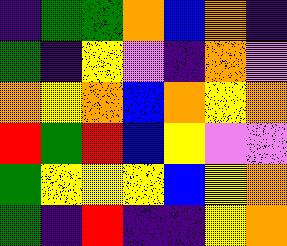[["indigo", "green", "green", "orange", "blue", "orange", "indigo"], ["green", "indigo", "yellow", "violet", "indigo", "orange", "violet"], ["orange", "yellow", "orange", "blue", "orange", "yellow", "orange"], ["red", "green", "red", "blue", "yellow", "violet", "violet"], ["green", "yellow", "yellow", "yellow", "blue", "yellow", "orange"], ["green", "indigo", "red", "indigo", "indigo", "yellow", "orange"]]